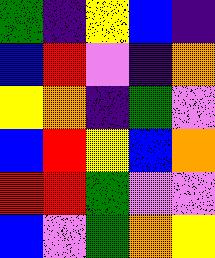[["green", "indigo", "yellow", "blue", "indigo"], ["blue", "red", "violet", "indigo", "orange"], ["yellow", "orange", "indigo", "green", "violet"], ["blue", "red", "yellow", "blue", "orange"], ["red", "red", "green", "violet", "violet"], ["blue", "violet", "green", "orange", "yellow"]]